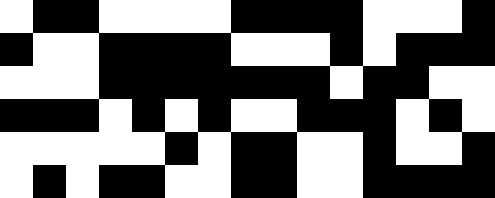[["white", "black", "black", "white", "white", "white", "white", "black", "black", "black", "black", "white", "white", "white", "black"], ["black", "white", "white", "black", "black", "black", "black", "white", "white", "white", "black", "white", "black", "black", "black"], ["white", "white", "white", "black", "black", "black", "black", "black", "black", "black", "white", "black", "black", "white", "white"], ["black", "black", "black", "white", "black", "white", "black", "white", "white", "black", "black", "black", "white", "black", "white"], ["white", "white", "white", "white", "white", "black", "white", "black", "black", "white", "white", "black", "white", "white", "black"], ["white", "black", "white", "black", "black", "white", "white", "black", "black", "white", "white", "black", "black", "black", "black"]]